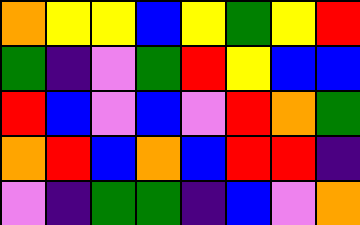[["orange", "yellow", "yellow", "blue", "yellow", "green", "yellow", "red"], ["green", "indigo", "violet", "green", "red", "yellow", "blue", "blue"], ["red", "blue", "violet", "blue", "violet", "red", "orange", "green"], ["orange", "red", "blue", "orange", "blue", "red", "red", "indigo"], ["violet", "indigo", "green", "green", "indigo", "blue", "violet", "orange"]]